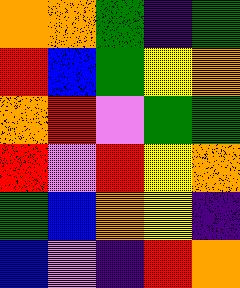[["orange", "orange", "green", "indigo", "green"], ["red", "blue", "green", "yellow", "orange"], ["orange", "red", "violet", "green", "green"], ["red", "violet", "red", "yellow", "orange"], ["green", "blue", "orange", "yellow", "indigo"], ["blue", "violet", "indigo", "red", "orange"]]